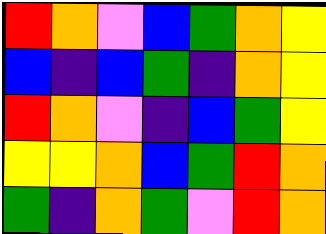[["red", "orange", "violet", "blue", "green", "orange", "yellow"], ["blue", "indigo", "blue", "green", "indigo", "orange", "yellow"], ["red", "orange", "violet", "indigo", "blue", "green", "yellow"], ["yellow", "yellow", "orange", "blue", "green", "red", "orange"], ["green", "indigo", "orange", "green", "violet", "red", "orange"]]